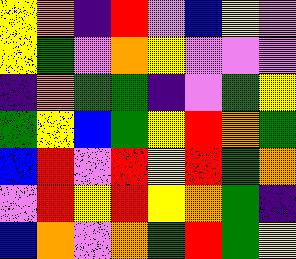[["yellow", "orange", "indigo", "red", "violet", "blue", "yellow", "violet"], ["yellow", "green", "violet", "orange", "yellow", "violet", "violet", "violet"], ["indigo", "orange", "green", "green", "indigo", "violet", "green", "yellow"], ["green", "yellow", "blue", "green", "yellow", "red", "orange", "green"], ["blue", "red", "violet", "red", "yellow", "red", "green", "orange"], ["violet", "red", "yellow", "red", "yellow", "orange", "green", "indigo"], ["blue", "orange", "violet", "orange", "green", "red", "green", "yellow"]]